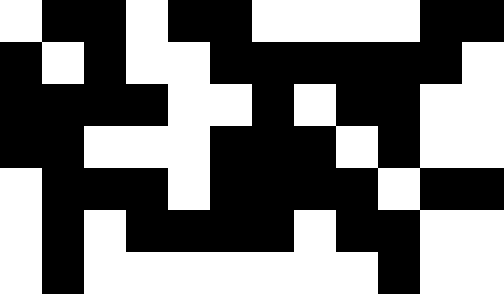[["white", "black", "black", "white", "black", "black", "white", "white", "white", "white", "black", "black"], ["black", "white", "black", "white", "white", "black", "black", "black", "black", "black", "black", "white"], ["black", "black", "black", "black", "white", "white", "black", "white", "black", "black", "white", "white"], ["black", "black", "white", "white", "white", "black", "black", "black", "white", "black", "white", "white"], ["white", "black", "black", "black", "white", "black", "black", "black", "black", "white", "black", "black"], ["white", "black", "white", "black", "black", "black", "black", "white", "black", "black", "white", "white"], ["white", "black", "white", "white", "white", "white", "white", "white", "white", "black", "white", "white"]]